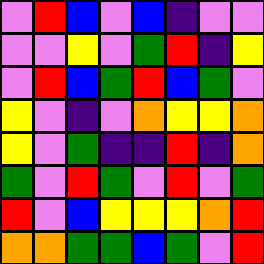[["violet", "red", "blue", "violet", "blue", "indigo", "violet", "violet"], ["violet", "violet", "yellow", "violet", "green", "red", "indigo", "yellow"], ["violet", "red", "blue", "green", "red", "blue", "green", "violet"], ["yellow", "violet", "indigo", "violet", "orange", "yellow", "yellow", "orange"], ["yellow", "violet", "green", "indigo", "indigo", "red", "indigo", "orange"], ["green", "violet", "red", "green", "violet", "red", "violet", "green"], ["red", "violet", "blue", "yellow", "yellow", "yellow", "orange", "red"], ["orange", "orange", "green", "green", "blue", "green", "violet", "red"]]